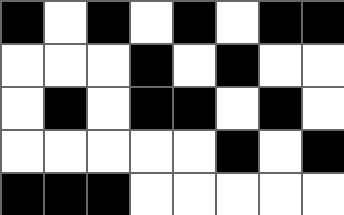[["black", "white", "black", "white", "black", "white", "black", "black"], ["white", "white", "white", "black", "white", "black", "white", "white"], ["white", "black", "white", "black", "black", "white", "black", "white"], ["white", "white", "white", "white", "white", "black", "white", "black"], ["black", "black", "black", "white", "white", "white", "white", "white"]]